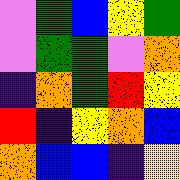[["violet", "green", "blue", "yellow", "green"], ["violet", "green", "green", "violet", "orange"], ["indigo", "orange", "green", "red", "yellow"], ["red", "indigo", "yellow", "orange", "blue"], ["orange", "blue", "blue", "indigo", "yellow"]]